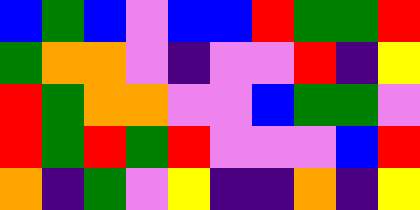[["blue", "green", "blue", "violet", "blue", "blue", "red", "green", "green", "red"], ["green", "orange", "orange", "violet", "indigo", "violet", "violet", "red", "indigo", "yellow"], ["red", "green", "orange", "orange", "violet", "violet", "blue", "green", "green", "violet"], ["red", "green", "red", "green", "red", "violet", "violet", "violet", "blue", "red"], ["orange", "indigo", "green", "violet", "yellow", "indigo", "indigo", "orange", "indigo", "yellow"]]